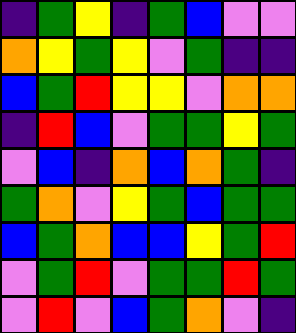[["indigo", "green", "yellow", "indigo", "green", "blue", "violet", "violet"], ["orange", "yellow", "green", "yellow", "violet", "green", "indigo", "indigo"], ["blue", "green", "red", "yellow", "yellow", "violet", "orange", "orange"], ["indigo", "red", "blue", "violet", "green", "green", "yellow", "green"], ["violet", "blue", "indigo", "orange", "blue", "orange", "green", "indigo"], ["green", "orange", "violet", "yellow", "green", "blue", "green", "green"], ["blue", "green", "orange", "blue", "blue", "yellow", "green", "red"], ["violet", "green", "red", "violet", "green", "green", "red", "green"], ["violet", "red", "violet", "blue", "green", "orange", "violet", "indigo"]]